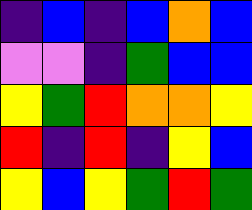[["indigo", "blue", "indigo", "blue", "orange", "blue"], ["violet", "violet", "indigo", "green", "blue", "blue"], ["yellow", "green", "red", "orange", "orange", "yellow"], ["red", "indigo", "red", "indigo", "yellow", "blue"], ["yellow", "blue", "yellow", "green", "red", "green"]]